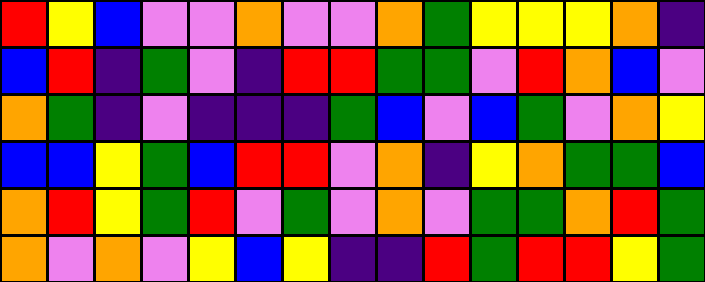[["red", "yellow", "blue", "violet", "violet", "orange", "violet", "violet", "orange", "green", "yellow", "yellow", "yellow", "orange", "indigo"], ["blue", "red", "indigo", "green", "violet", "indigo", "red", "red", "green", "green", "violet", "red", "orange", "blue", "violet"], ["orange", "green", "indigo", "violet", "indigo", "indigo", "indigo", "green", "blue", "violet", "blue", "green", "violet", "orange", "yellow"], ["blue", "blue", "yellow", "green", "blue", "red", "red", "violet", "orange", "indigo", "yellow", "orange", "green", "green", "blue"], ["orange", "red", "yellow", "green", "red", "violet", "green", "violet", "orange", "violet", "green", "green", "orange", "red", "green"], ["orange", "violet", "orange", "violet", "yellow", "blue", "yellow", "indigo", "indigo", "red", "green", "red", "red", "yellow", "green"]]